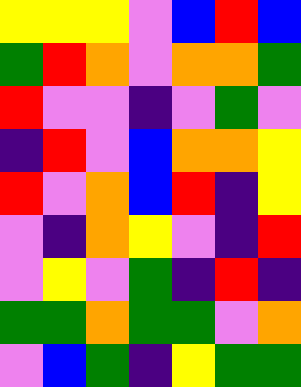[["yellow", "yellow", "yellow", "violet", "blue", "red", "blue"], ["green", "red", "orange", "violet", "orange", "orange", "green"], ["red", "violet", "violet", "indigo", "violet", "green", "violet"], ["indigo", "red", "violet", "blue", "orange", "orange", "yellow"], ["red", "violet", "orange", "blue", "red", "indigo", "yellow"], ["violet", "indigo", "orange", "yellow", "violet", "indigo", "red"], ["violet", "yellow", "violet", "green", "indigo", "red", "indigo"], ["green", "green", "orange", "green", "green", "violet", "orange"], ["violet", "blue", "green", "indigo", "yellow", "green", "green"]]